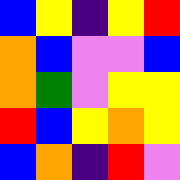[["blue", "yellow", "indigo", "yellow", "red"], ["orange", "blue", "violet", "violet", "blue"], ["orange", "green", "violet", "yellow", "yellow"], ["red", "blue", "yellow", "orange", "yellow"], ["blue", "orange", "indigo", "red", "violet"]]